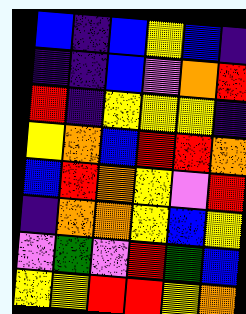[["blue", "indigo", "blue", "yellow", "blue", "indigo"], ["indigo", "indigo", "blue", "violet", "orange", "red"], ["red", "indigo", "yellow", "yellow", "yellow", "indigo"], ["yellow", "orange", "blue", "red", "red", "orange"], ["blue", "red", "orange", "yellow", "violet", "red"], ["indigo", "orange", "orange", "yellow", "blue", "yellow"], ["violet", "green", "violet", "red", "green", "blue"], ["yellow", "yellow", "red", "red", "yellow", "orange"]]